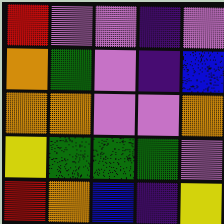[["red", "violet", "violet", "indigo", "violet"], ["orange", "green", "violet", "indigo", "blue"], ["orange", "orange", "violet", "violet", "orange"], ["yellow", "green", "green", "green", "violet"], ["red", "orange", "blue", "indigo", "yellow"]]